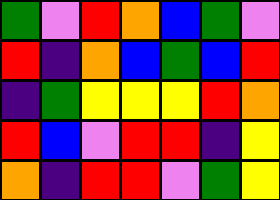[["green", "violet", "red", "orange", "blue", "green", "violet"], ["red", "indigo", "orange", "blue", "green", "blue", "red"], ["indigo", "green", "yellow", "yellow", "yellow", "red", "orange"], ["red", "blue", "violet", "red", "red", "indigo", "yellow"], ["orange", "indigo", "red", "red", "violet", "green", "yellow"]]